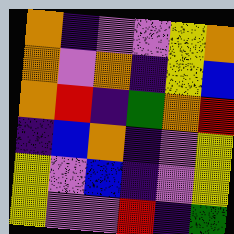[["orange", "indigo", "violet", "violet", "yellow", "orange"], ["orange", "violet", "orange", "indigo", "yellow", "blue"], ["orange", "red", "indigo", "green", "orange", "red"], ["indigo", "blue", "orange", "indigo", "violet", "yellow"], ["yellow", "violet", "blue", "indigo", "violet", "yellow"], ["yellow", "violet", "violet", "red", "indigo", "green"]]